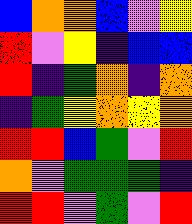[["blue", "orange", "orange", "blue", "violet", "yellow"], ["red", "violet", "yellow", "indigo", "blue", "blue"], ["red", "indigo", "green", "orange", "indigo", "orange"], ["indigo", "green", "yellow", "orange", "yellow", "orange"], ["red", "red", "blue", "green", "violet", "red"], ["orange", "violet", "green", "green", "green", "indigo"], ["red", "red", "violet", "green", "violet", "red"]]